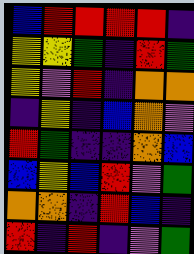[["blue", "red", "red", "red", "red", "indigo"], ["yellow", "yellow", "green", "indigo", "red", "green"], ["yellow", "violet", "red", "indigo", "orange", "orange"], ["indigo", "yellow", "indigo", "blue", "orange", "violet"], ["red", "green", "indigo", "indigo", "orange", "blue"], ["blue", "yellow", "blue", "red", "violet", "green"], ["orange", "orange", "indigo", "red", "blue", "indigo"], ["red", "indigo", "red", "indigo", "violet", "green"]]